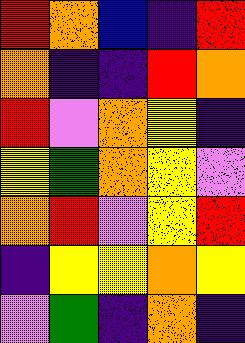[["red", "orange", "blue", "indigo", "red"], ["orange", "indigo", "indigo", "red", "orange"], ["red", "violet", "orange", "yellow", "indigo"], ["yellow", "green", "orange", "yellow", "violet"], ["orange", "red", "violet", "yellow", "red"], ["indigo", "yellow", "yellow", "orange", "yellow"], ["violet", "green", "indigo", "orange", "indigo"]]